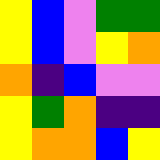[["yellow", "blue", "violet", "green", "green"], ["yellow", "blue", "violet", "yellow", "orange"], ["orange", "indigo", "blue", "violet", "violet"], ["yellow", "green", "orange", "indigo", "indigo"], ["yellow", "orange", "orange", "blue", "yellow"]]